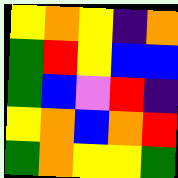[["yellow", "orange", "yellow", "indigo", "orange"], ["green", "red", "yellow", "blue", "blue"], ["green", "blue", "violet", "red", "indigo"], ["yellow", "orange", "blue", "orange", "red"], ["green", "orange", "yellow", "yellow", "green"]]